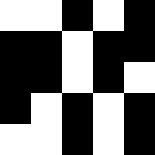[["white", "white", "black", "white", "black"], ["black", "black", "white", "black", "black"], ["black", "black", "white", "black", "white"], ["black", "white", "black", "white", "black"], ["white", "white", "black", "white", "black"]]